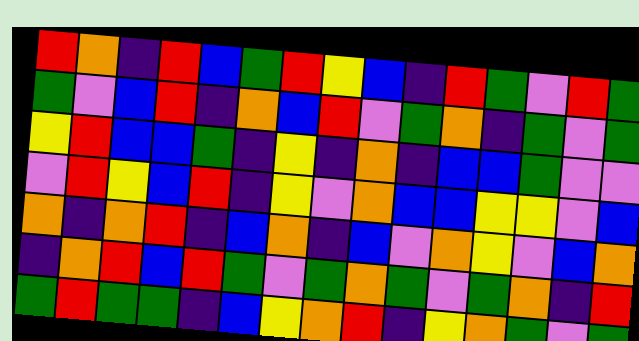[["red", "orange", "indigo", "red", "blue", "green", "red", "yellow", "blue", "indigo", "red", "green", "violet", "red", "green"], ["green", "violet", "blue", "red", "indigo", "orange", "blue", "red", "violet", "green", "orange", "indigo", "green", "violet", "green"], ["yellow", "red", "blue", "blue", "green", "indigo", "yellow", "indigo", "orange", "indigo", "blue", "blue", "green", "violet", "violet"], ["violet", "red", "yellow", "blue", "red", "indigo", "yellow", "violet", "orange", "blue", "blue", "yellow", "yellow", "violet", "blue"], ["orange", "indigo", "orange", "red", "indigo", "blue", "orange", "indigo", "blue", "violet", "orange", "yellow", "violet", "blue", "orange"], ["indigo", "orange", "red", "blue", "red", "green", "violet", "green", "orange", "green", "violet", "green", "orange", "indigo", "red"], ["green", "red", "green", "green", "indigo", "blue", "yellow", "orange", "red", "indigo", "yellow", "orange", "green", "violet", "green"]]